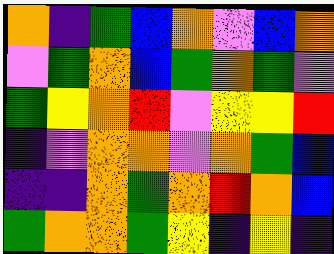[["orange", "indigo", "green", "blue", "orange", "violet", "blue", "orange"], ["violet", "green", "orange", "blue", "green", "orange", "green", "violet"], ["green", "yellow", "orange", "red", "violet", "yellow", "yellow", "red"], ["indigo", "violet", "orange", "orange", "violet", "orange", "green", "blue"], ["indigo", "indigo", "orange", "green", "orange", "red", "orange", "blue"], ["green", "orange", "orange", "green", "yellow", "indigo", "yellow", "indigo"]]